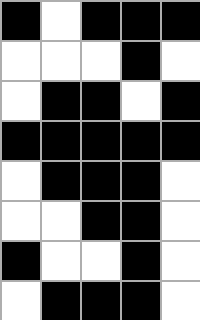[["black", "white", "black", "black", "black"], ["white", "white", "white", "black", "white"], ["white", "black", "black", "white", "black"], ["black", "black", "black", "black", "black"], ["white", "black", "black", "black", "white"], ["white", "white", "black", "black", "white"], ["black", "white", "white", "black", "white"], ["white", "black", "black", "black", "white"]]